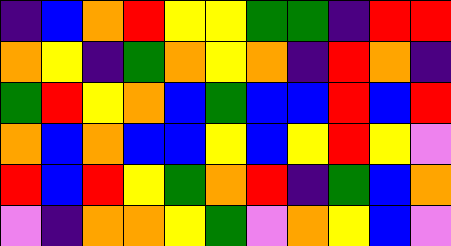[["indigo", "blue", "orange", "red", "yellow", "yellow", "green", "green", "indigo", "red", "red"], ["orange", "yellow", "indigo", "green", "orange", "yellow", "orange", "indigo", "red", "orange", "indigo"], ["green", "red", "yellow", "orange", "blue", "green", "blue", "blue", "red", "blue", "red"], ["orange", "blue", "orange", "blue", "blue", "yellow", "blue", "yellow", "red", "yellow", "violet"], ["red", "blue", "red", "yellow", "green", "orange", "red", "indigo", "green", "blue", "orange"], ["violet", "indigo", "orange", "orange", "yellow", "green", "violet", "orange", "yellow", "blue", "violet"]]